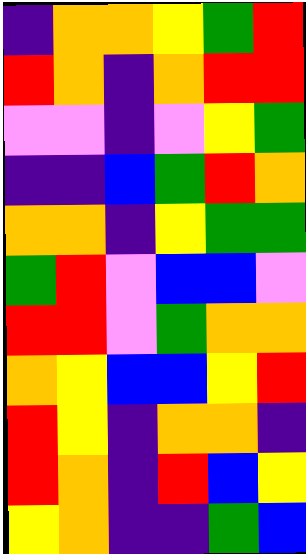[["indigo", "orange", "orange", "yellow", "green", "red"], ["red", "orange", "indigo", "orange", "red", "red"], ["violet", "violet", "indigo", "violet", "yellow", "green"], ["indigo", "indigo", "blue", "green", "red", "orange"], ["orange", "orange", "indigo", "yellow", "green", "green"], ["green", "red", "violet", "blue", "blue", "violet"], ["red", "red", "violet", "green", "orange", "orange"], ["orange", "yellow", "blue", "blue", "yellow", "red"], ["red", "yellow", "indigo", "orange", "orange", "indigo"], ["red", "orange", "indigo", "red", "blue", "yellow"], ["yellow", "orange", "indigo", "indigo", "green", "blue"]]